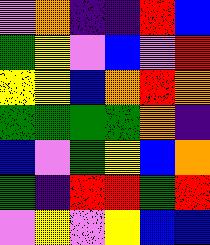[["violet", "orange", "indigo", "indigo", "red", "blue"], ["green", "yellow", "violet", "blue", "violet", "red"], ["yellow", "yellow", "blue", "orange", "red", "orange"], ["green", "green", "green", "green", "orange", "indigo"], ["blue", "violet", "green", "yellow", "blue", "orange"], ["green", "indigo", "red", "red", "green", "red"], ["violet", "yellow", "violet", "yellow", "blue", "blue"]]